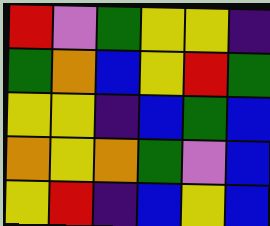[["red", "violet", "green", "yellow", "yellow", "indigo"], ["green", "orange", "blue", "yellow", "red", "green"], ["yellow", "yellow", "indigo", "blue", "green", "blue"], ["orange", "yellow", "orange", "green", "violet", "blue"], ["yellow", "red", "indigo", "blue", "yellow", "blue"]]